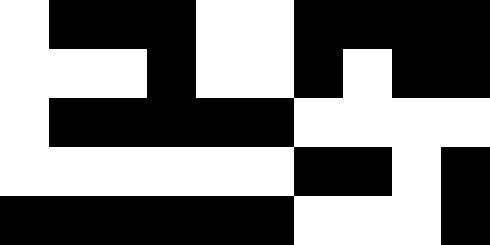[["white", "black", "black", "black", "white", "white", "black", "black", "black", "black"], ["white", "white", "white", "black", "white", "white", "black", "white", "black", "black"], ["white", "black", "black", "black", "black", "black", "white", "white", "white", "white"], ["white", "white", "white", "white", "white", "white", "black", "black", "white", "black"], ["black", "black", "black", "black", "black", "black", "white", "white", "white", "black"]]